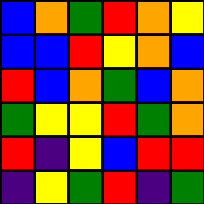[["blue", "orange", "green", "red", "orange", "yellow"], ["blue", "blue", "red", "yellow", "orange", "blue"], ["red", "blue", "orange", "green", "blue", "orange"], ["green", "yellow", "yellow", "red", "green", "orange"], ["red", "indigo", "yellow", "blue", "red", "red"], ["indigo", "yellow", "green", "red", "indigo", "green"]]